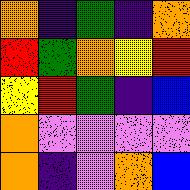[["orange", "indigo", "green", "indigo", "orange"], ["red", "green", "orange", "yellow", "red"], ["yellow", "red", "green", "indigo", "blue"], ["orange", "violet", "violet", "violet", "violet"], ["orange", "indigo", "violet", "orange", "blue"]]